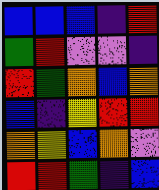[["blue", "blue", "blue", "indigo", "red"], ["green", "red", "violet", "violet", "indigo"], ["red", "green", "orange", "blue", "orange"], ["blue", "indigo", "yellow", "red", "red"], ["orange", "yellow", "blue", "orange", "violet"], ["red", "red", "green", "indigo", "blue"]]